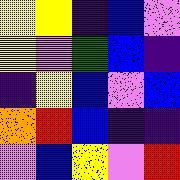[["yellow", "yellow", "indigo", "blue", "violet"], ["yellow", "violet", "green", "blue", "indigo"], ["indigo", "yellow", "blue", "violet", "blue"], ["orange", "red", "blue", "indigo", "indigo"], ["violet", "blue", "yellow", "violet", "red"]]